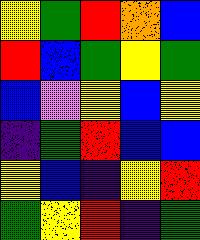[["yellow", "green", "red", "orange", "blue"], ["red", "blue", "green", "yellow", "green"], ["blue", "violet", "yellow", "blue", "yellow"], ["indigo", "green", "red", "blue", "blue"], ["yellow", "blue", "indigo", "yellow", "red"], ["green", "yellow", "red", "indigo", "green"]]